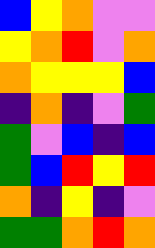[["blue", "yellow", "orange", "violet", "violet"], ["yellow", "orange", "red", "violet", "orange"], ["orange", "yellow", "yellow", "yellow", "blue"], ["indigo", "orange", "indigo", "violet", "green"], ["green", "violet", "blue", "indigo", "blue"], ["green", "blue", "red", "yellow", "red"], ["orange", "indigo", "yellow", "indigo", "violet"], ["green", "green", "orange", "red", "orange"]]